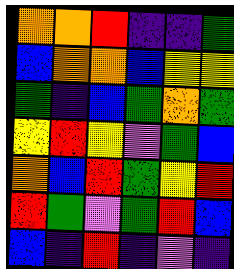[["orange", "orange", "red", "indigo", "indigo", "green"], ["blue", "orange", "orange", "blue", "yellow", "yellow"], ["green", "indigo", "blue", "green", "orange", "green"], ["yellow", "red", "yellow", "violet", "green", "blue"], ["orange", "blue", "red", "green", "yellow", "red"], ["red", "green", "violet", "green", "red", "blue"], ["blue", "indigo", "red", "indigo", "violet", "indigo"]]